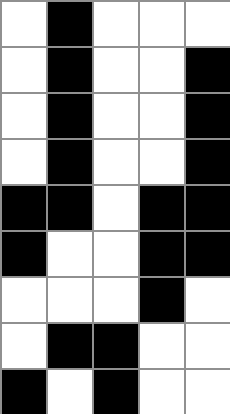[["white", "black", "white", "white", "white"], ["white", "black", "white", "white", "black"], ["white", "black", "white", "white", "black"], ["white", "black", "white", "white", "black"], ["black", "black", "white", "black", "black"], ["black", "white", "white", "black", "black"], ["white", "white", "white", "black", "white"], ["white", "black", "black", "white", "white"], ["black", "white", "black", "white", "white"]]